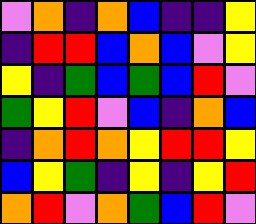[["violet", "orange", "indigo", "orange", "blue", "indigo", "indigo", "yellow"], ["indigo", "red", "red", "blue", "orange", "blue", "violet", "yellow"], ["yellow", "indigo", "green", "blue", "green", "blue", "red", "violet"], ["green", "yellow", "red", "violet", "blue", "indigo", "orange", "blue"], ["indigo", "orange", "red", "orange", "yellow", "red", "red", "yellow"], ["blue", "yellow", "green", "indigo", "yellow", "indigo", "yellow", "red"], ["orange", "red", "violet", "orange", "green", "blue", "red", "violet"]]